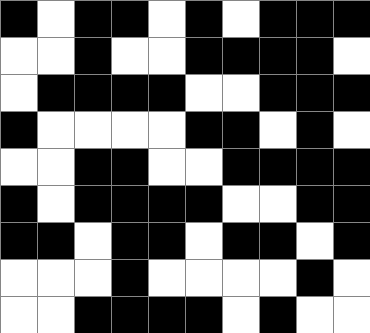[["black", "white", "black", "black", "white", "black", "white", "black", "black", "black"], ["white", "white", "black", "white", "white", "black", "black", "black", "black", "white"], ["white", "black", "black", "black", "black", "white", "white", "black", "black", "black"], ["black", "white", "white", "white", "white", "black", "black", "white", "black", "white"], ["white", "white", "black", "black", "white", "white", "black", "black", "black", "black"], ["black", "white", "black", "black", "black", "black", "white", "white", "black", "black"], ["black", "black", "white", "black", "black", "white", "black", "black", "white", "black"], ["white", "white", "white", "black", "white", "white", "white", "white", "black", "white"], ["white", "white", "black", "black", "black", "black", "white", "black", "white", "white"]]